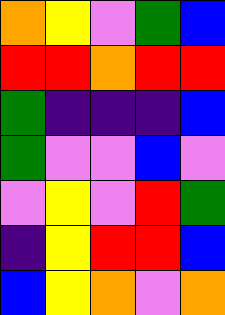[["orange", "yellow", "violet", "green", "blue"], ["red", "red", "orange", "red", "red"], ["green", "indigo", "indigo", "indigo", "blue"], ["green", "violet", "violet", "blue", "violet"], ["violet", "yellow", "violet", "red", "green"], ["indigo", "yellow", "red", "red", "blue"], ["blue", "yellow", "orange", "violet", "orange"]]